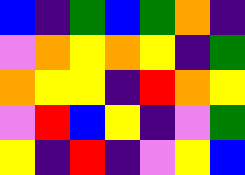[["blue", "indigo", "green", "blue", "green", "orange", "indigo"], ["violet", "orange", "yellow", "orange", "yellow", "indigo", "green"], ["orange", "yellow", "yellow", "indigo", "red", "orange", "yellow"], ["violet", "red", "blue", "yellow", "indigo", "violet", "green"], ["yellow", "indigo", "red", "indigo", "violet", "yellow", "blue"]]